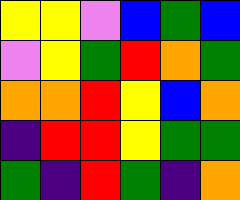[["yellow", "yellow", "violet", "blue", "green", "blue"], ["violet", "yellow", "green", "red", "orange", "green"], ["orange", "orange", "red", "yellow", "blue", "orange"], ["indigo", "red", "red", "yellow", "green", "green"], ["green", "indigo", "red", "green", "indigo", "orange"]]